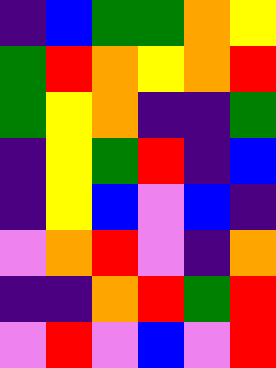[["indigo", "blue", "green", "green", "orange", "yellow"], ["green", "red", "orange", "yellow", "orange", "red"], ["green", "yellow", "orange", "indigo", "indigo", "green"], ["indigo", "yellow", "green", "red", "indigo", "blue"], ["indigo", "yellow", "blue", "violet", "blue", "indigo"], ["violet", "orange", "red", "violet", "indigo", "orange"], ["indigo", "indigo", "orange", "red", "green", "red"], ["violet", "red", "violet", "blue", "violet", "red"]]